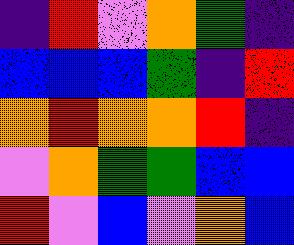[["indigo", "red", "violet", "orange", "green", "indigo"], ["blue", "blue", "blue", "green", "indigo", "red"], ["orange", "red", "orange", "orange", "red", "indigo"], ["violet", "orange", "green", "green", "blue", "blue"], ["red", "violet", "blue", "violet", "orange", "blue"]]